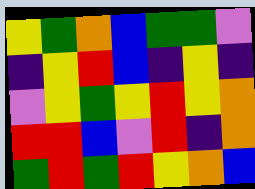[["yellow", "green", "orange", "blue", "green", "green", "violet"], ["indigo", "yellow", "red", "blue", "indigo", "yellow", "indigo"], ["violet", "yellow", "green", "yellow", "red", "yellow", "orange"], ["red", "red", "blue", "violet", "red", "indigo", "orange"], ["green", "red", "green", "red", "yellow", "orange", "blue"]]